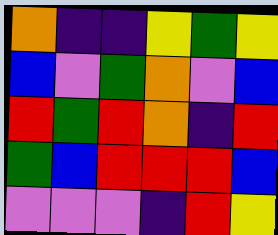[["orange", "indigo", "indigo", "yellow", "green", "yellow"], ["blue", "violet", "green", "orange", "violet", "blue"], ["red", "green", "red", "orange", "indigo", "red"], ["green", "blue", "red", "red", "red", "blue"], ["violet", "violet", "violet", "indigo", "red", "yellow"]]